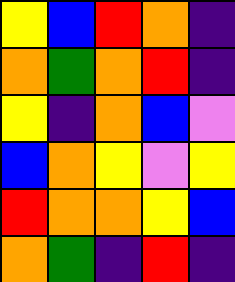[["yellow", "blue", "red", "orange", "indigo"], ["orange", "green", "orange", "red", "indigo"], ["yellow", "indigo", "orange", "blue", "violet"], ["blue", "orange", "yellow", "violet", "yellow"], ["red", "orange", "orange", "yellow", "blue"], ["orange", "green", "indigo", "red", "indigo"]]